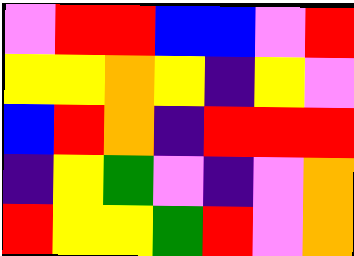[["violet", "red", "red", "blue", "blue", "violet", "red"], ["yellow", "yellow", "orange", "yellow", "indigo", "yellow", "violet"], ["blue", "red", "orange", "indigo", "red", "red", "red"], ["indigo", "yellow", "green", "violet", "indigo", "violet", "orange"], ["red", "yellow", "yellow", "green", "red", "violet", "orange"]]